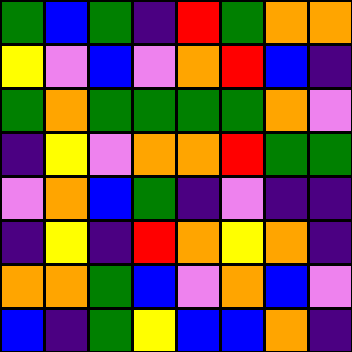[["green", "blue", "green", "indigo", "red", "green", "orange", "orange"], ["yellow", "violet", "blue", "violet", "orange", "red", "blue", "indigo"], ["green", "orange", "green", "green", "green", "green", "orange", "violet"], ["indigo", "yellow", "violet", "orange", "orange", "red", "green", "green"], ["violet", "orange", "blue", "green", "indigo", "violet", "indigo", "indigo"], ["indigo", "yellow", "indigo", "red", "orange", "yellow", "orange", "indigo"], ["orange", "orange", "green", "blue", "violet", "orange", "blue", "violet"], ["blue", "indigo", "green", "yellow", "blue", "blue", "orange", "indigo"]]